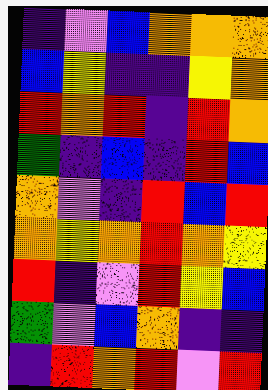[["indigo", "violet", "blue", "orange", "orange", "orange"], ["blue", "yellow", "indigo", "indigo", "yellow", "orange"], ["red", "orange", "red", "indigo", "red", "orange"], ["green", "indigo", "blue", "indigo", "red", "blue"], ["orange", "violet", "indigo", "red", "blue", "red"], ["orange", "yellow", "orange", "red", "orange", "yellow"], ["red", "indigo", "violet", "red", "yellow", "blue"], ["green", "violet", "blue", "orange", "indigo", "indigo"], ["indigo", "red", "orange", "red", "violet", "red"]]